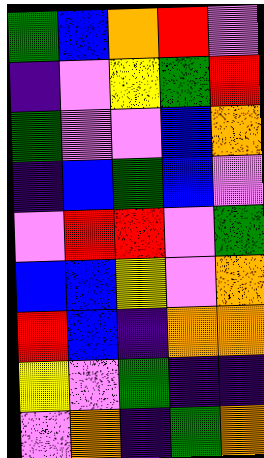[["green", "blue", "orange", "red", "violet"], ["indigo", "violet", "yellow", "green", "red"], ["green", "violet", "violet", "blue", "orange"], ["indigo", "blue", "green", "blue", "violet"], ["violet", "red", "red", "violet", "green"], ["blue", "blue", "yellow", "violet", "orange"], ["red", "blue", "indigo", "orange", "orange"], ["yellow", "violet", "green", "indigo", "indigo"], ["violet", "orange", "indigo", "green", "orange"]]